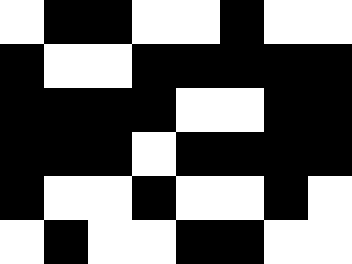[["white", "black", "black", "white", "white", "black", "white", "white"], ["black", "white", "white", "black", "black", "black", "black", "black"], ["black", "black", "black", "black", "white", "white", "black", "black"], ["black", "black", "black", "white", "black", "black", "black", "black"], ["black", "white", "white", "black", "white", "white", "black", "white"], ["white", "black", "white", "white", "black", "black", "white", "white"]]